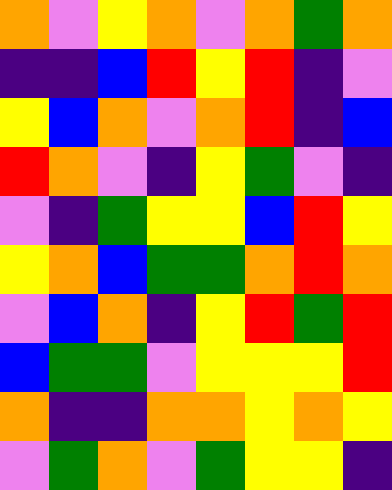[["orange", "violet", "yellow", "orange", "violet", "orange", "green", "orange"], ["indigo", "indigo", "blue", "red", "yellow", "red", "indigo", "violet"], ["yellow", "blue", "orange", "violet", "orange", "red", "indigo", "blue"], ["red", "orange", "violet", "indigo", "yellow", "green", "violet", "indigo"], ["violet", "indigo", "green", "yellow", "yellow", "blue", "red", "yellow"], ["yellow", "orange", "blue", "green", "green", "orange", "red", "orange"], ["violet", "blue", "orange", "indigo", "yellow", "red", "green", "red"], ["blue", "green", "green", "violet", "yellow", "yellow", "yellow", "red"], ["orange", "indigo", "indigo", "orange", "orange", "yellow", "orange", "yellow"], ["violet", "green", "orange", "violet", "green", "yellow", "yellow", "indigo"]]